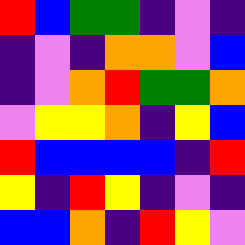[["red", "blue", "green", "green", "indigo", "violet", "indigo"], ["indigo", "violet", "indigo", "orange", "orange", "violet", "blue"], ["indigo", "violet", "orange", "red", "green", "green", "orange"], ["violet", "yellow", "yellow", "orange", "indigo", "yellow", "blue"], ["red", "blue", "blue", "blue", "blue", "indigo", "red"], ["yellow", "indigo", "red", "yellow", "indigo", "violet", "indigo"], ["blue", "blue", "orange", "indigo", "red", "yellow", "violet"]]